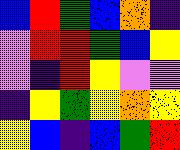[["blue", "red", "green", "blue", "orange", "indigo"], ["violet", "red", "red", "green", "blue", "yellow"], ["violet", "indigo", "red", "yellow", "violet", "violet"], ["indigo", "yellow", "green", "yellow", "orange", "yellow"], ["yellow", "blue", "indigo", "blue", "green", "red"]]